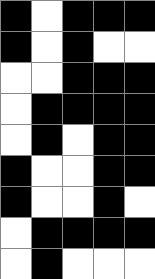[["black", "white", "black", "black", "black"], ["black", "white", "black", "white", "white"], ["white", "white", "black", "black", "black"], ["white", "black", "black", "black", "black"], ["white", "black", "white", "black", "black"], ["black", "white", "white", "black", "black"], ["black", "white", "white", "black", "white"], ["white", "black", "black", "black", "black"], ["white", "black", "white", "white", "white"]]